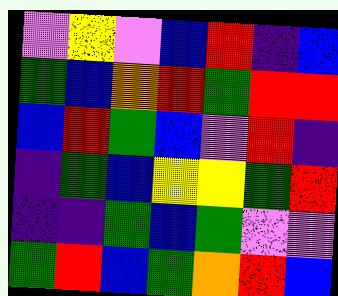[["violet", "yellow", "violet", "blue", "red", "indigo", "blue"], ["green", "blue", "orange", "red", "green", "red", "red"], ["blue", "red", "green", "blue", "violet", "red", "indigo"], ["indigo", "green", "blue", "yellow", "yellow", "green", "red"], ["indigo", "indigo", "green", "blue", "green", "violet", "violet"], ["green", "red", "blue", "green", "orange", "red", "blue"]]